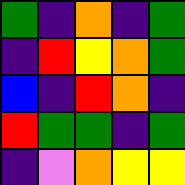[["green", "indigo", "orange", "indigo", "green"], ["indigo", "red", "yellow", "orange", "green"], ["blue", "indigo", "red", "orange", "indigo"], ["red", "green", "green", "indigo", "green"], ["indigo", "violet", "orange", "yellow", "yellow"]]